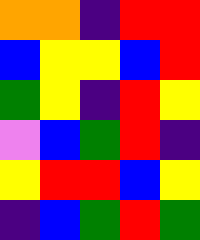[["orange", "orange", "indigo", "red", "red"], ["blue", "yellow", "yellow", "blue", "red"], ["green", "yellow", "indigo", "red", "yellow"], ["violet", "blue", "green", "red", "indigo"], ["yellow", "red", "red", "blue", "yellow"], ["indigo", "blue", "green", "red", "green"]]